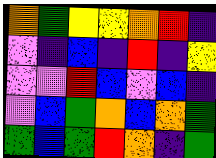[["orange", "green", "yellow", "yellow", "orange", "red", "indigo"], ["violet", "indigo", "blue", "indigo", "red", "indigo", "yellow"], ["violet", "violet", "red", "blue", "violet", "blue", "indigo"], ["violet", "blue", "green", "orange", "blue", "orange", "green"], ["green", "blue", "green", "red", "orange", "indigo", "green"]]